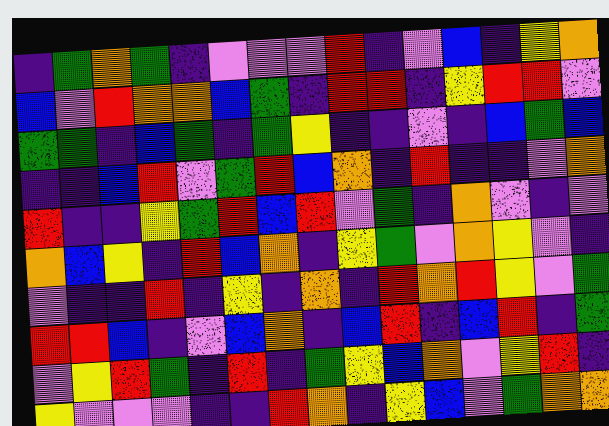[["indigo", "green", "orange", "green", "indigo", "violet", "violet", "violet", "red", "indigo", "violet", "blue", "indigo", "yellow", "orange"], ["blue", "violet", "red", "orange", "orange", "blue", "green", "indigo", "red", "red", "indigo", "yellow", "red", "red", "violet"], ["green", "green", "indigo", "blue", "green", "indigo", "green", "yellow", "indigo", "indigo", "violet", "indigo", "blue", "green", "blue"], ["indigo", "indigo", "blue", "red", "violet", "green", "red", "blue", "orange", "indigo", "red", "indigo", "indigo", "violet", "orange"], ["red", "indigo", "indigo", "yellow", "green", "red", "blue", "red", "violet", "green", "indigo", "orange", "violet", "indigo", "violet"], ["orange", "blue", "yellow", "indigo", "red", "blue", "orange", "indigo", "yellow", "green", "violet", "orange", "yellow", "violet", "indigo"], ["violet", "indigo", "indigo", "red", "indigo", "yellow", "indigo", "orange", "indigo", "red", "orange", "red", "yellow", "violet", "green"], ["red", "red", "blue", "indigo", "violet", "blue", "orange", "indigo", "blue", "red", "indigo", "blue", "red", "indigo", "green"], ["violet", "yellow", "red", "green", "indigo", "red", "indigo", "green", "yellow", "blue", "orange", "violet", "yellow", "red", "indigo"], ["yellow", "violet", "violet", "violet", "indigo", "indigo", "red", "orange", "indigo", "yellow", "blue", "violet", "green", "orange", "orange"]]